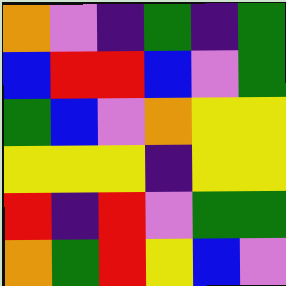[["orange", "violet", "indigo", "green", "indigo", "green"], ["blue", "red", "red", "blue", "violet", "green"], ["green", "blue", "violet", "orange", "yellow", "yellow"], ["yellow", "yellow", "yellow", "indigo", "yellow", "yellow"], ["red", "indigo", "red", "violet", "green", "green"], ["orange", "green", "red", "yellow", "blue", "violet"]]